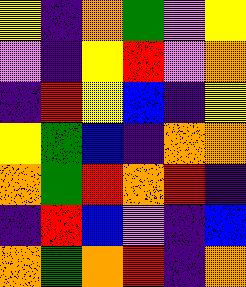[["yellow", "indigo", "orange", "green", "violet", "yellow"], ["violet", "indigo", "yellow", "red", "violet", "orange"], ["indigo", "red", "yellow", "blue", "indigo", "yellow"], ["yellow", "green", "blue", "indigo", "orange", "orange"], ["orange", "green", "red", "orange", "red", "indigo"], ["indigo", "red", "blue", "violet", "indigo", "blue"], ["orange", "green", "orange", "red", "indigo", "orange"]]